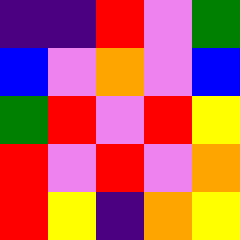[["indigo", "indigo", "red", "violet", "green"], ["blue", "violet", "orange", "violet", "blue"], ["green", "red", "violet", "red", "yellow"], ["red", "violet", "red", "violet", "orange"], ["red", "yellow", "indigo", "orange", "yellow"]]